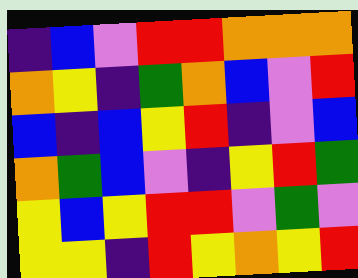[["indigo", "blue", "violet", "red", "red", "orange", "orange", "orange"], ["orange", "yellow", "indigo", "green", "orange", "blue", "violet", "red"], ["blue", "indigo", "blue", "yellow", "red", "indigo", "violet", "blue"], ["orange", "green", "blue", "violet", "indigo", "yellow", "red", "green"], ["yellow", "blue", "yellow", "red", "red", "violet", "green", "violet"], ["yellow", "yellow", "indigo", "red", "yellow", "orange", "yellow", "red"]]